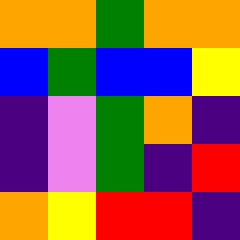[["orange", "orange", "green", "orange", "orange"], ["blue", "green", "blue", "blue", "yellow"], ["indigo", "violet", "green", "orange", "indigo"], ["indigo", "violet", "green", "indigo", "red"], ["orange", "yellow", "red", "red", "indigo"]]